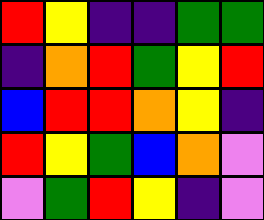[["red", "yellow", "indigo", "indigo", "green", "green"], ["indigo", "orange", "red", "green", "yellow", "red"], ["blue", "red", "red", "orange", "yellow", "indigo"], ["red", "yellow", "green", "blue", "orange", "violet"], ["violet", "green", "red", "yellow", "indigo", "violet"]]